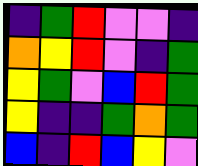[["indigo", "green", "red", "violet", "violet", "indigo"], ["orange", "yellow", "red", "violet", "indigo", "green"], ["yellow", "green", "violet", "blue", "red", "green"], ["yellow", "indigo", "indigo", "green", "orange", "green"], ["blue", "indigo", "red", "blue", "yellow", "violet"]]